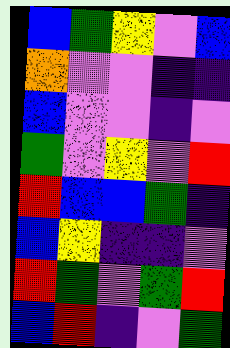[["blue", "green", "yellow", "violet", "blue"], ["orange", "violet", "violet", "indigo", "indigo"], ["blue", "violet", "violet", "indigo", "violet"], ["green", "violet", "yellow", "violet", "red"], ["red", "blue", "blue", "green", "indigo"], ["blue", "yellow", "indigo", "indigo", "violet"], ["red", "green", "violet", "green", "red"], ["blue", "red", "indigo", "violet", "green"]]